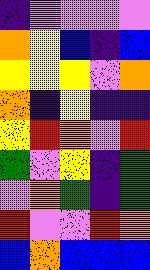[["indigo", "violet", "violet", "violet", "violet"], ["orange", "yellow", "blue", "indigo", "blue"], ["yellow", "yellow", "yellow", "violet", "orange"], ["orange", "indigo", "yellow", "indigo", "indigo"], ["yellow", "red", "orange", "violet", "red"], ["green", "violet", "yellow", "indigo", "green"], ["violet", "orange", "green", "indigo", "green"], ["red", "violet", "violet", "red", "orange"], ["blue", "orange", "blue", "blue", "blue"]]